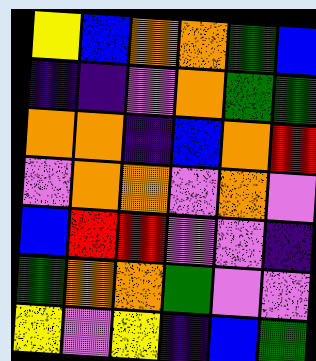[["yellow", "blue", "orange", "orange", "green", "blue"], ["indigo", "indigo", "violet", "orange", "green", "green"], ["orange", "orange", "indigo", "blue", "orange", "red"], ["violet", "orange", "orange", "violet", "orange", "violet"], ["blue", "red", "red", "violet", "violet", "indigo"], ["green", "orange", "orange", "green", "violet", "violet"], ["yellow", "violet", "yellow", "indigo", "blue", "green"]]